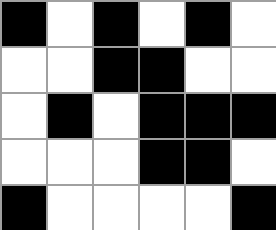[["black", "white", "black", "white", "black", "white"], ["white", "white", "black", "black", "white", "white"], ["white", "black", "white", "black", "black", "black"], ["white", "white", "white", "black", "black", "white"], ["black", "white", "white", "white", "white", "black"]]